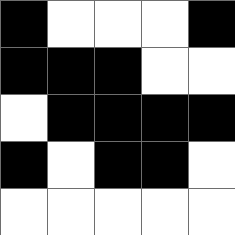[["black", "white", "white", "white", "black"], ["black", "black", "black", "white", "white"], ["white", "black", "black", "black", "black"], ["black", "white", "black", "black", "white"], ["white", "white", "white", "white", "white"]]